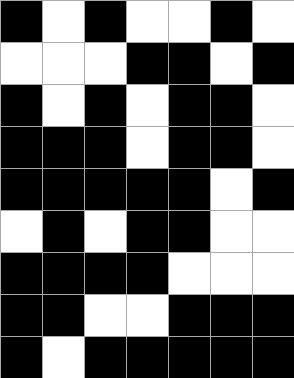[["black", "white", "black", "white", "white", "black", "white"], ["white", "white", "white", "black", "black", "white", "black"], ["black", "white", "black", "white", "black", "black", "white"], ["black", "black", "black", "white", "black", "black", "white"], ["black", "black", "black", "black", "black", "white", "black"], ["white", "black", "white", "black", "black", "white", "white"], ["black", "black", "black", "black", "white", "white", "white"], ["black", "black", "white", "white", "black", "black", "black"], ["black", "white", "black", "black", "black", "black", "black"]]